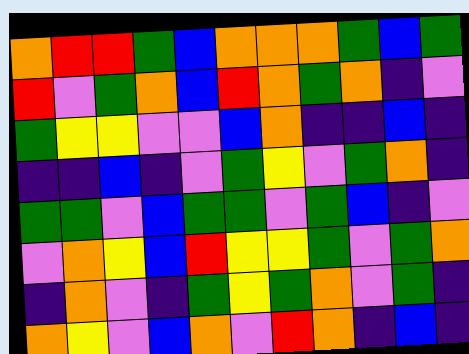[["orange", "red", "red", "green", "blue", "orange", "orange", "orange", "green", "blue", "green"], ["red", "violet", "green", "orange", "blue", "red", "orange", "green", "orange", "indigo", "violet"], ["green", "yellow", "yellow", "violet", "violet", "blue", "orange", "indigo", "indigo", "blue", "indigo"], ["indigo", "indigo", "blue", "indigo", "violet", "green", "yellow", "violet", "green", "orange", "indigo"], ["green", "green", "violet", "blue", "green", "green", "violet", "green", "blue", "indigo", "violet"], ["violet", "orange", "yellow", "blue", "red", "yellow", "yellow", "green", "violet", "green", "orange"], ["indigo", "orange", "violet", "indigo", "green", "yellow", "green", "orange", "violet", "green", "indigo"], ["orange", "yellow", "violet", "blue", "orange", "violet", "red", "orange", "indigo", "blue", "indigo"]]